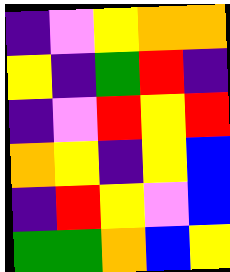[["indigo", "violet", "yellow", "orange", "orange"], ["yellow", "indigo", "green", "red", "indigo"], ["indigo", "violet", "red", "yellow", "red"], ["orange", "yellow", "indigo", "yellow", "blue"], ["indigo", "red", "yellow", "violet", "blue"], ["green", "green", "orange", "blue", "yellow"]]